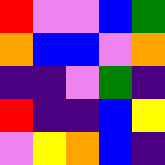[["red", "violet", "violet", "blue", "green"], ["orange", "blue", "blue", "violet", "orange"], ["indigo", "indigo", "violet", "green", "indigo"], ["red", "indigo", "indigo", "blue", "yellow"], ["violet", "yellow", "orange", "blue", "indigo"]]